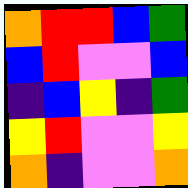[["orange", "red", "red", "blue", "green"], ["blue", "red", "violet", "violet", "blue"], ["indigo", "blue", "yellow", "indigo", "green"], ["yellow", "red", "violet", "violet", "yellow"], ["orange", "indigo", "violet", "violet", "orange"]]